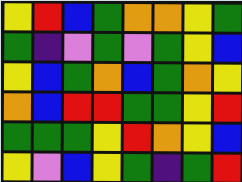[["yellow", "red", "blue", "green", "orange", "orange", "yellow", "green"], ["green", "indigo", "violet", "green", "violet", "green", "yellow", "blue"], ["yellow", "blue", "green", "orange", "blue", "green", "orange", "yellow"], ["orange", "blue", "red", "red", "green", "green", "yellow", "red"], ["green", "green", "green", "yellow", "red", "orange", "yellow", "blue"], ["yellow", "violet", "blue", "yellow", "green", "indigo", "green", "red"]]